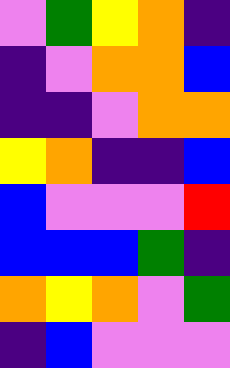[["violet", "green", "yellow", "orange", "indigo"], ["indigo", "violet", "orange", "orange", "blue"], ["indigo", "indigo", "violet", "orange", "orange"], ["yellow", "orange", "indigo", "indigo", "blue"], ["blue", "violet", "violet", "violet", "red"], ["blue", "blue", "blue", "green", "indigo"], ["orange", "yellow", "orange", "violet", "green"], ["indigo", "blue", "violet", "violet", "violet"]]